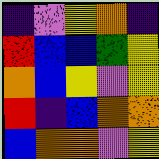[["indigo", "violet", "yellow", "orange", "indigo"], ["red", "blue", "blue", "green", "yellow"], ["orange", "blue", "yellow", "violet", "yellow"], ["red", "indigo", "blue", "orange", "orange"], ["blue", "orange", "orange", "violet", "yellow"]]